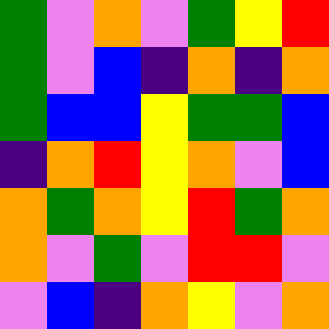[["green", "violet", "orange", "violet", "green", "yellow", "red"], ["green", "violet", "blue", "indigo", "orange", "indigo", "orange"], ["green", "blue", "blue", "yellow", "green", "green", "blue"], ["indigo", "orange", "red", "yellow", "orange", "violet", "blue"], ["orange", "green", "orange", "yellow", "red", "green", "orange"], ["orange", "violet", "green", "violet", "red", "red", "violet"], ["violet", "blue", "indigo", "orange", "yellow", "violet", "orange"]]